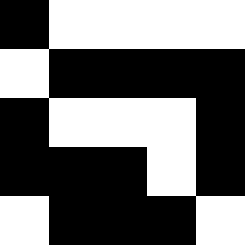[["black", "white", "white", "white", "white"], ["white", "black", "black", "black", "black"], ["black", "white", "white", "white", "black"], ["black", "black", "black", "white", "black"], ["white", "black", "black", "black", "white"]]